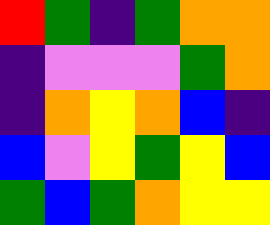[["red", "green", "indigo", "green", "orange", "orange"], ["indigo", "violet", "violet", "violet", "green", "orange"], ["indigo", "orange", "yellow", "orange", "blue", "indigo"], ["blue", "violet", "yellow", "green", "yellow", "blue"], ["green", "blue", "green", "orange", "yellow", "yellow"]]